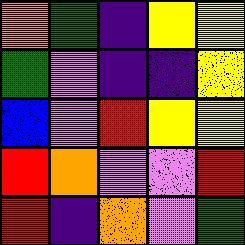[["orange", "green", "indigo", "yellow", "yellow"], ["green", "violet", "indigo", "indigo", "yellow"], ["blue", "violet", "red", "yellow", "yellow"], ["red", "orange", "violet", "violet", "red"], ["red", "indigo", "orange", "violet", "green"]]